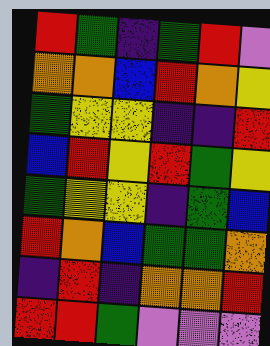[["red", "green", "indigo", "green", "red", "violet"], ["orange", "orange", "blue", "red", "orange", "yellow"], ["green", "yellow", "yellow", "indigo", "indigo", "red"], ["blue", "red", "yellow", "red", "green", "yellow"], ["green", "yellow", "yellow", "indigo", "green", "blue"], ["red", "orange", "blue", "green", "green", "orange"], ["indigo", "red", "indigo", "orange", "orange", "red"], ["red", "red", "green", "violet", "violet", "violet"]]